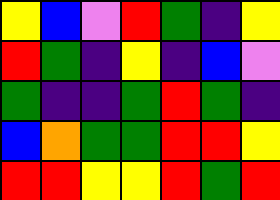[["yellow", "blue", "violet", "red", "green", "indigo", "yellow"], ["red", "green", "indigo", "yellow", "indigo", "blue", "violet"], ["green", "indigo", "indigo", "green", "red", "green", "indigo"], ["blue", "orange", "green", "green", "red", "red", "yellow"], ["red", "red", "yellow", "yellow", "red", "green", "red"]]